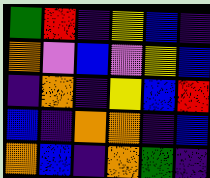[["green", "red", "indigo", "yellow", "blue", "indigo"], ["orange", "violet", "blue", "violet", "yellow", "blue"], ["indigo", "orange", "indigo", "yellow", "blue", "red"], ["blue", "indigo", "orange", "orange", "indigo", "blue"], ["orange", "blue", "indigo", "orange", "green", "indigo"]]